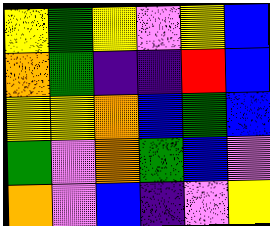[["yellow", "green", "yellow", "violet", "yellow", "blue"], ["orange", "green", "indigo", "indigo", "red", "blue"], ["yellow", "yellow", "orange", "blue", "green", "blue"], ["green", "violet", "orange", "green", "blue", "violet"], ["orange", "violet", "blue", "indigo", "violet", "yellow"]]